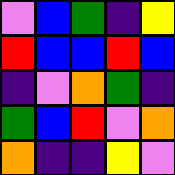[["violet", "blue", "green", "indigo", "yellow"], ["red", "blue", "blue", "red", "blue"], ["indigo", "violet", "orange", "green", "indigo"], ["green", "blue", "red", "violet", "orange"], ["orange", "indigo", "indigo", "yellow", "violet"]]